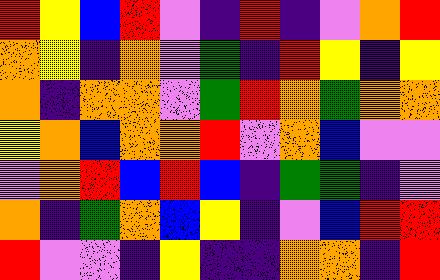[["red", "yellow", "blue", "red", "violet", "indigo", "red", "indigo", "violet", "orange", "red"], ["orange", "yellow", "indigo", "orange", "violet", "green", "indigo", "red", "yellow", "indigo", "yellow"], ["orange", "indigo", "orange", "orange", "violet", "green", "red", "orange", "green", "orange", "orange"], ["yellow", "orange", "blue", "orange", "orange", "red", "violet", "orange", "blue", "violet", "violet"], ["violet", "orange", "red", "blue", "red", "blue", "indigo", "green", "green", "indigo", "violet"], ["orange", "indigo", "green", "orange", "blue", "yellow", "indigo", "violet", "blue", "red", "red"], ["red", "violet", "violet", "indigo", "yellow", "indigo", "indigo", "orange", "orange", "indigo", "red"]]